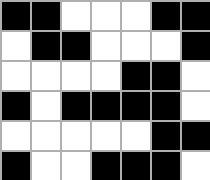[["black", "black", "white", "white", "white", "black", "black"], ["white", "black", "black", "white", "white", "white", "black"], ["white", "white", "white", "white", "black", "black", "white"], ["black", "white", "black", "black", "black", "black", "white"], ["white", "white", "white", "white", "white", "black", "black"], ["black", "white", "white", "black", "black", "black", "white"]]